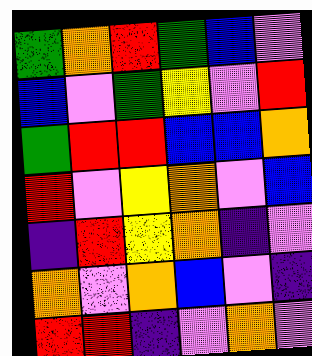[["green", "orange", "red", "green", "blue", "violet"], ["blue", "violet", "green", "yellow", "violet", "red"], ["green", "red", "red", "blue", "blue", "orange"], ["red", "violet", "yellow", "orange", "violet", "blue"], ["indigo", "red", "yellow", "orange", "indigo", "violet"], ["orange", "violet", "orange", "blue", "violet", "indigo"], ["red", "red", "indigo", "violet", "orange", "violet"]]